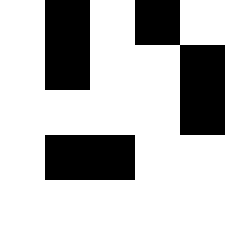[["white", "black", "white", "black", "white"], ["white", "black", "white", "white", "black"], ["white", "white", "white", "white", "black"], ["white", "black", "black", "white", "white"], ["white", "white", "white", "white", "white"]]